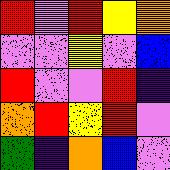[["red", "violet", "red", "yellow", "orange"], ["violet", "violet", "yellow", "violet", "blue"], ["red", "violet", "violet", "red", "indigo"], ["orange", "red", "yellow", "red", "violet"], ["green", "indigo", "orange", "blue", "violet"]]